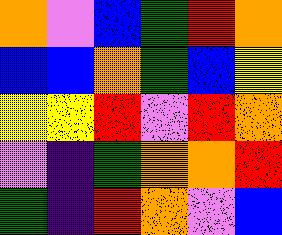[["orange", "violet", "blue", "green", "red", "orange"], ["blue", "blue", "orange", "green", "blue", "yellow"], ["yellow", "yellow", "red", "violet", "red", "orange"], ["violet", "indigo", "green", "orange", "orange", "red"], ["green", "indigo", "red", "orange", "violet", "blue"]]